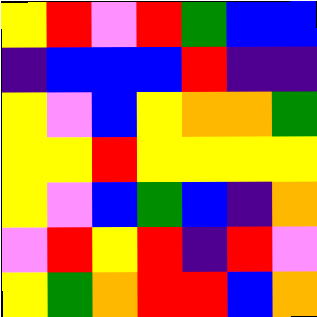[["yellow", "red", "violet", "red", "green", "blue", "blue"], ["indigo", "blue", "blue", "blue", "red", "indigo", "indigo"], ["yellow", "violet", "blue", "yellow", "orange", "orange", "green"], ["yellow", "yellow", "red", "yellow", "yellow", "yellow", "yellow"], ["yellow", "violet", "blue", "green", "blue", "indigo", "orange"], ["violet", "red", "yellow", "red", "indigo", "red", "violet"], ["yellow", "green", "orange", "red", "red", "blue", "orange"]]